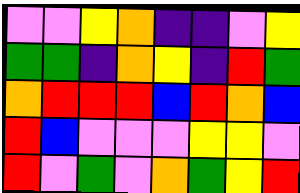[["violet", "violet", "yellow", "orange", "indigo", "indigo", "violet", "yellow"], ["green", "green", "indigo", "orange", "yellow", "indigo", "red", "green"], ["orange", "red", "red", "red", "blue", "red", "orange", "blue"], ["red", "blue", "violet", "violet", "violet", "yellow", "yellow", "violet"], ["red", "violet", "green", "violet", "orange", "green", "yellow", "red"]]